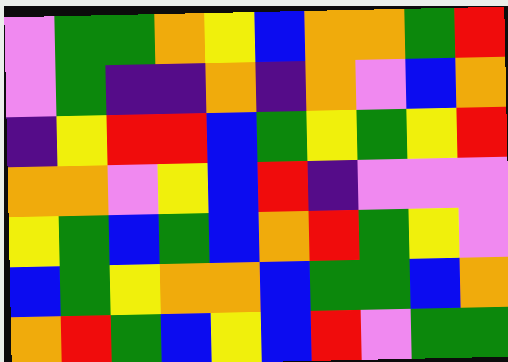[["violet", "green", "green", "orange", "yellow", "blue", "orange", "orange", "green", "red"], ["violet", "green", "indigo", "indigo", "orange", "indigo", "orange", "violet", "blue", "orange"], ["indigo", "yellow", "red", "red", "blue", "green", "yellow", "green", "yellow", "red"], ["orange", "orange", "violet", "yellow", "blue", "red", "indigo", "violet", "violet", "violet"], ["yellow", "green", "blue", "green", "blue", "orange", "red", "green", "yellow", "violet"], ["blue", "green", "yellow", "orange", "orange", "blue", "green", "green", "blue", "orange"], ["orange", "red", "green", "blue", "yellow", "blue", "red", "violet", "green", "green"]]